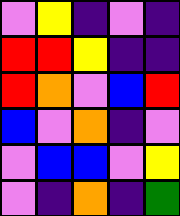[["violet", "yellow", "indigo", "violet", "indigo"], ["red", "red", "yellow", "indigo", "indigo"], ["red", "orange", "violet", "blue", "red"], ["blue", "violet", "orange", "indigo", "violet"], ["violet", "blue", "blue", "violet", "yellow"], ["violet", "indigo", "orange", "indigo", "green"]]